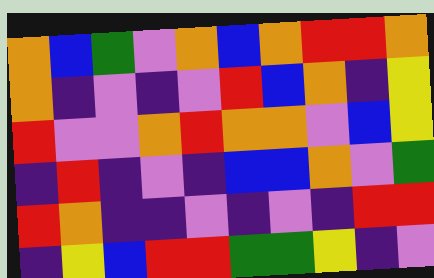[["orange", "blue", "green", "violet", "orange", "blue", "orange", "red", "red", "orange"], ["orange", "indigo", "violet", "indigo", "violet", "red", "blue", "orange", "indigo", "yellow"], ["red", "violet", "violet", "orange", "red", "orange", "orange", "violet", "blue", "yellow"], ["indigo", "red", "indigo", "violet", "indigo", "blue", "blue", "orange", "violet", "green"], ["red", "orange", "indigo", "indigo", "violet", "indigo", "violet", "indigo", "red", "red"], ["indigo", "yellow", "blue", "red", "red", "green", "green", "yellow", "indigo", "violet"]]